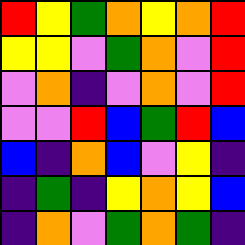[["red", "yellow", "green", "orange", "yellow", "orange", "red"], ["yellow", "yellow", "violet", "green", "orange", "violet", "red"], ["violet", "orange", "indigo", "violet", "orange", "violet", "red"], ["violet", "violet", "red", "blue", "green", "red", "blue"], ["blue", "indigo", "orange", "blue", "violet", "yellow", "indigo"], ["indigo", "green", "indigo", "yellow", "orange", "yellow", "blue"], ["indigo", "orange", "violet", "green", "orange", "green", "indigo"]]